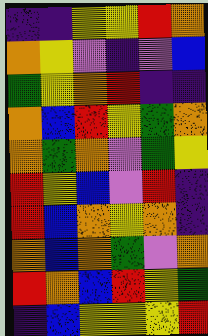[["indigo", "indigo", "yellow", "yellow", "red", "orange"], ["orange", "yellow", "violet", "indigo", "violet", "blue"], ["green", "yellow", "orange", "red", "indigo", "indigo"], ["orange", "blue", "red", "yellow", "green", "orange"], ["orange", "green", "orange", "violet", "green", "yellow"], ["red", "yellow", "blue", "violet", "red", "indigo"], ["red", "blue", "orange", "yellow", "orange", "indigo"], ["orange", "blue", "orange", "green", "violet", "orange"], ["red", "orange", "blue", "red", "yellow", "green"], ["indigo", "blue", "yellow", "yellow", "yellow", "red"]]